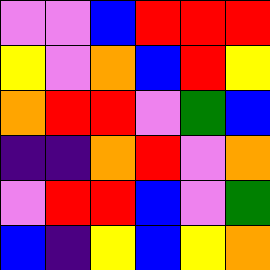[["violet", "violet", "blue", "red", "red", "red"], ["yellow", "violet", "orange", "blue", "red", "yellow"], ["orange", "red", "red", "violet", "green", "blue"], ["indigo", "indigo", "orange", "red", "violet", "orange"], ["violet", "red", "red", "blue", "violet", "green"], ["blue", "indigo", "yellow", "blue", "yellow", "orange"]]